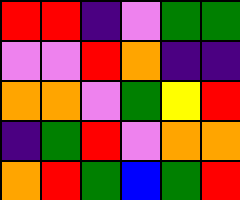[["red", "red", "indigo", "violet", "green", "green"], ["violet", "violet", "red", "orange", "indigo", "indigo"], ["orange", "orange", "violet", "green", "yellow", "red"], ["indigo", "green", "red", "violet", "orange", "orange"], ["orange", "red", "green", "blue", "green", "red"]]